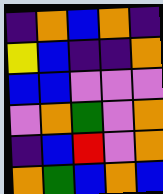[["indigo", "orange", "blue", "orange", "indigo"], ["yellow", "blue", "indigo", "indigo", "orange"], ["blue", "blue", "violet", "violet", "violet"], ["violet", "orange", "green", "violet", "orange"], ["indigo", "blue", "red", "violet", "orange"], ["orange", "green", "blue", "orange", "blue"]]